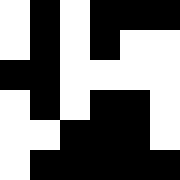[["white", "black", "white", "black", "black", "black"], ["white", "black", "white", "black", "white", "white"], ["black", "black", "white", "white", "white", "white"], ["white", "black", "white", "black", "black", "white"], ["white", "white", "black", "black", "black", "white"], ["white", "black", "black", "black", "black", "black"]]